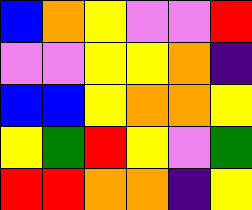[["blue", "orange", "yellow", "violet", "violet", "red"], ["violet", "violet", "yellow", "yellow", "orange", "indigo"], ["blue", "blue", "yellow", "orange", "orange", "yellow"], ["yellow", "green", "red", "yellow", "violet", "green"], ["red", "red", "orange", "orange", "indigo", "yellow"]]